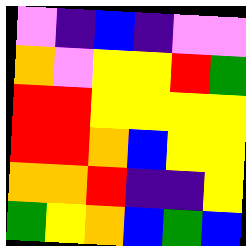[["violet", "indigo", "blue", "indigo", "violet", "violet"], ["orange", "violet", "yellow", "yellow", "red", "green"], ["red", "red", "yellow", "yellow", "yellow", "yellow"], ["red", "red", "orange", "blue", "yellow", "yellow"], ["orange", "orange", "red", "indigo", "indigo", "yellow"], ["green", "yellow", "orange", "blue", "green", "blue"]]